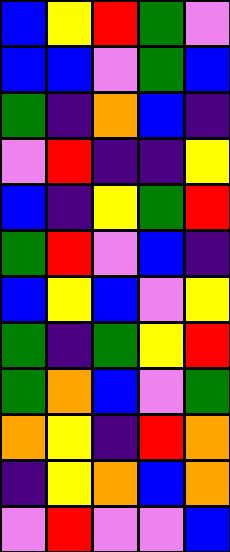[["blue", "yellow", "red", "green", "violet"], ["blue", "blue", "violet", "green", "blue"], ["green", "indigo", "orange", "blue", "indigo"], ["violet", "red", "indigo", "indigo", "yellow"], ["blue", "indigo", "yellow", "green", "red"], ["green", "red", "violet", "blue", "indigo"], ["blue", "yellow", "blue", "violet", "yellow"], ["green", "indigo", "green", "yellow", "red"], ["green", "orange", "blue", "violet", "green"], ["orange", "yellow", "indigo", "red", "orange"], ["indigo", "yellow", "orange", "blue", "orange"], ["violet", "red", "violet", "violet", "blue"]]